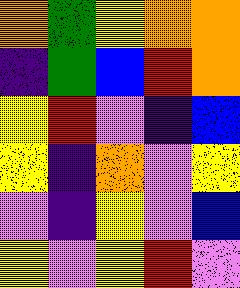[["orange", "green", "yellow", "orange", "orange"], ["indigo", "green", "blue", "red", "orange"], ["yellow", "red", "violet", "indigo", "blue"], ["yellow", "indigo", "orange", "violet", "yellow"], ["violet", "indigo", "yellow", "violet", "blue"], ["yellow", "violet", "yellow", "red", "violet"]]